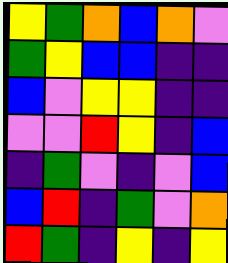[["yellow", "green", "orange", "blue", "orange", "violet"], ["green", "yellow", "blue", "blue", "indigo", "indigo"], ["blue", "violet", "yellow", "yellow", "indigo", "indigo"], ["violet", "violet", "red", "yellow", "indigo", "blue"], ["indigo", "green", "violet", "indigo", "violet", "blue"], ["blue", "red", "indigo", "green", "violet", "orange"], ["red", "green", "indigo", "yellow", "indigo", "yellow"]]